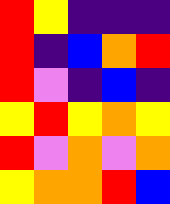[["red", "yellow", "indigo", "indigo", "indigo"], ["red", "indigo", "blue", "orange", "red"], ["red", "violet", "indigo", "blue", "indigo"], ["yellow", "red", "yellow", "orange", "yellow"], ["red", "violet", "orange", "violet", "orange"], ["yellow", "orange", "orange", "red", "blue"]]